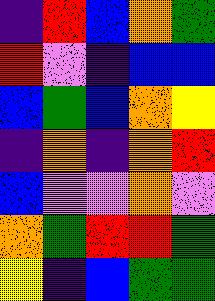[["indigo", "red", "blue", "orange", "green"], ["red", "violet", "indigo", "blue", "blue"], ["blue", "green", "blue", "orange", "yellow"], ["indigo", "orange", "indigo", "orange", "red"], ["blue", "violet", "violet", "orange", "violet"], ["orange", "green", "red", "red", "green"], ["yellow", "indigo", "blue", "green", "green"]]